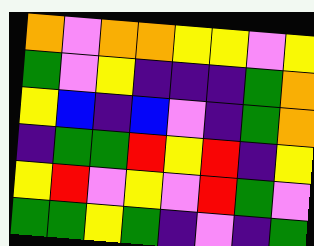[["orange", "violet", "orange", "orange", "yellow", "yellow", "violet", "yellow"], ["green", "violet", "yellow", "indigo", "indigo", "indigo", "green", "orange"], ["yellow", "blue", "indigo", "blue", "violet", "indigo", "green", "orange"], ["indigo", "green", "green", "red", "yellow", "red", "indigo", "yellow"], ["yellow", "red", "violet", "yellow", "violet", "red", "green", "violet"], ["green", "green", "yellow", "green", "indigo", "violet", "indigo", "green"]]